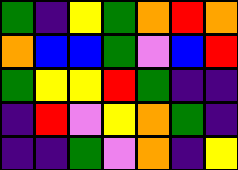[["green", "indigo", "yellow", "green", "orange", "red", "orange"], ["orange", "blue", "blue", "green", "violet", "blue", "red"], ["green", "yellow", "yellow", "red", "green", "indigo", "indigo"], ["indigo", "red", "violet", "yellow", "orange", "green", "indigo"], ["indigo", "indigo", "green", "violet", "orange", "indigo", "yellow"]]